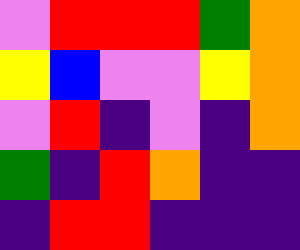[["violet", "red", "red", "red", "green", "orange"], ["yellow", "blue", "violet", "violet", "yellow", "orange"], ["violet", "red", "indigo", "violet", "indigo", "orange"], ["green", "indigo", "red", "orange", "indigo", "indigo"], ["indigo", "red", "red", "indigo", "indigo", "indigo"]]